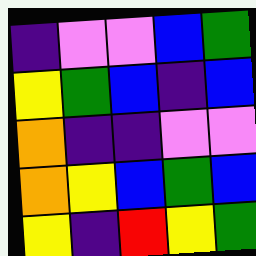[["indigo", "violet", "violet", "blue", "green"], ["yellow", "green", "blue", "indigo", "blue"], ["orange", "indigo", "indigo", "violet", "violet"], ["orange", "yellow", "blue", "green", "blue"], ["yellow", "indigo", "red", "yellow", "green"]]